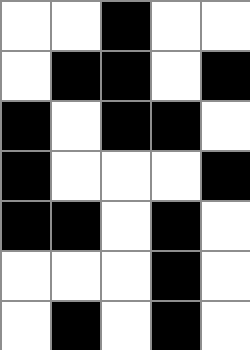[["white", "white", "black", "white", "white"], ["white", "black", "black", "white", "black"], ["black", "white", "black", "black", "white"], ["black", "white", "white", "white", "black"], ["black", "black", "white", "black", "white"], ["white", "white", "white", "black", "white"], ["white", "black", "white", "black", "white"]]